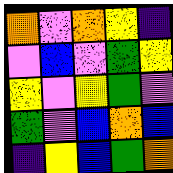[["orange", "violet", "orange", "yellow", "indigo"], ["violet", "blue", "violet", "green", "yellow"], ["yellow", "violet", "yellow", "green", "violet"], ["green", "violet", "blue", "orange", "blue"], ["indigo", "yellow", "blue", "green", "orange"]]